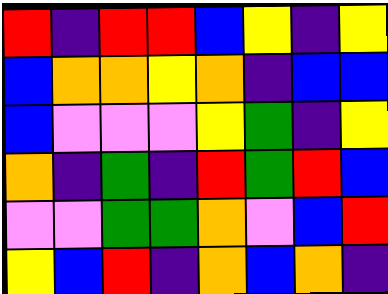[["red", "indigo", "red", "red", "blue", "yellow", "indigo", "yellow"], ["blue", "orange", "orange", "yellow", "orange", "indigo", "blue", "blue"], ["blue", "violet", "violet", "violet", "yellow", "green", "indigo", "yellow"], ["orange", "indigo", "green", "indigo", "red", "green", "red", "blue"], ["violet", "violet", "green", "green", "orange", "violet", "blue", "red"], ["yellow", "blue", "red", "indigo", "orange", "blue", "orange", "indigo"]]